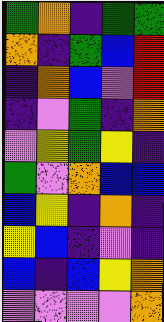[["green", "orange", "indigo", "green", "green"], ["orange", "indigo", "green", "blue", "red"], ["indigo", "orange", "blue", "violet", "red"], ["indigo", "violet", "green", "indigo", "orange"], ["violet", "yellow", "green", "yellow", "indigo"], ["green", "violet", "orange", "blue", "blue"], ["blue", "yellow", "indigo", "orange", "indigo"], ["yellow", "blue", "indigo", "violet", "indigo"], ["blue", "indigo", "blue", "yellow", "orange"], ["violet", "violet", "violet", "violet", "orange"]]